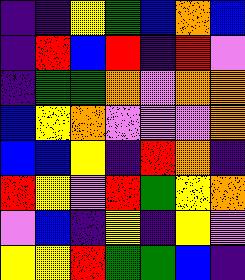[["indigo", "indigo", "yellow", "green", "blue", "orange", "blue"], ["indigo", "red", "blue", "red", "indigo", "red", "violet"], ["indigo", "green", "green", "orange", "violet", "orange", "orange"], ["blue", "yellow", "orange", "violet", "violet", "violet", "orange"], ["blue", "blue", "yellow", "indigo", "red", "orange", "indigo"], ["red", "yellow", "violet", "red", "green", "yellow", "orange"], ["violet", "blue", "indigo", "yellow", "indigo", "yellow", "violet"], ["yellow", "yellow", "red", "green", "green", "blue", "indigo"]]